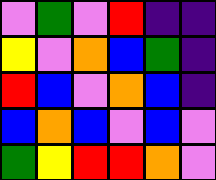[["violet", "green", "violet", "red", "indigo", "indigo"], ["yellow", "violet", "orange", "blue", "green", "indigo"], ["red", "blue", "violet", "orange", "blue", "indigo"], ["blue", "orange", "blue", "violet", "blue", "violet"], ["green", "yellow", "red", "red", "orange", "violet"]]